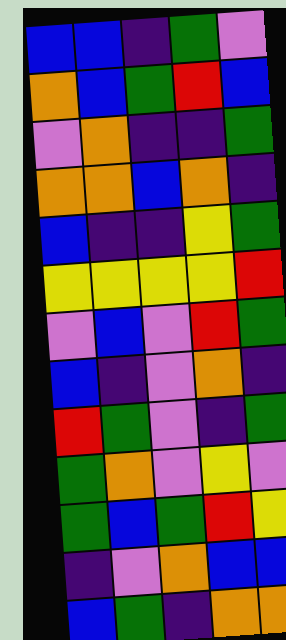[["blue", "blue", "indigo", "green", "violet"], ["orange", "blue", "green", "red", "blue"], ["violet", "orange", "indigo", "indigo", "green"], ["orange", "orange", "blue", "orange", "indigo"], ["blue", "indigo", "indigo", "yellow", "green"], ["yellow", "yellow", "yellow", "yellow", "red"], ["violet", "blue", "violet", "red", "green"], ["blue", "indigo", "violet", "orange", "indigo"], ["red", "green", "violet", "indigo", "green"], ["green", "orange", "violet", "yellow", "violet"], ["green", "blue", "green", "red", "yellow"], ["indigo", "violet", "orange", "blue", "blue"], ["blue", "green", "indigo", "orange", "orange"]]